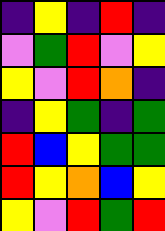[["indigo", "yellow", "indigo", "red", "indigo"], ["violet", "green", "red", "violet", "yellow"], ["yellow", "violet", "red", "orange", "indigo"], ["indigo", "yellow", "green", "indigo", "green"], ["red", "blue", "yellow", "green", "green"], ["red", "yellow", "orange", "blue", "yellow"], ["yellow", "violet", "red", "green", "red"]]